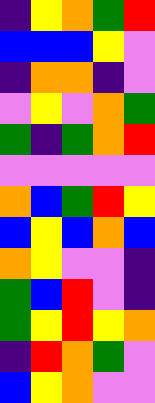[["indigo", "yellow", "orange", "green", "red"], ["blue", "blue", "blue", "yellow", "violet"], ["indigo", "orange", "orange", "indigo", "violet"], ["violet", "yellow", "violet", "orange", "green"], ["green", "indigo", "green", "orange", "red"], ["violet", "violet", "violet", "violet", "violet"], ["orange", "blue", "green", "red", "yellow"], ["blue", "yellow", "blue", "orange", "blue"], ["orange", "yellow", "violet", "violet", "indigo"], ["green", "blue", "red", "violet", "indigo"], ["green", "yellow", "red", "yellow", "orange"], ["indigo", "red", "orange", "green", "violet"], ["blue", "yellow", "orange", "violet", "violet"]]